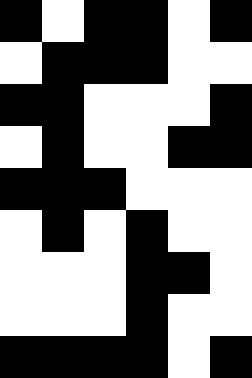[["black", "white", "black", "black", "white", "black"], ["white", "black", "black", "black", "white", "white"], ["black", "black", "white", "white", "white", "black"], ["white", "black", "white", "white", "black", "black"], ["black", "black", "black", "white", "white", "white"], ["white", "black", "white", "black", "white", "white"], ["white", "white", "white", "black", "black", "white"], ["white", "white", "white", "black", "white", "white"], ["black", "black", "black", "black", "white", "black"]]